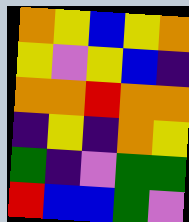[["orange", "yellow", "blue", "yellow", "orange"], ["yellow", "violet", "yellow", "blue", "indigo"], ["orange", "orange", "red", "orange", "orange"], ["indigo", "yellow", "indigo", "orange", "yellow"], ["green", "indigo", "violet", "green", "green"], ["red", "blue", "blue", "green", "violet"]]